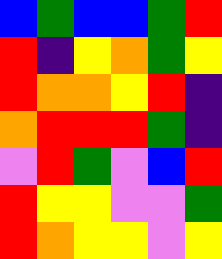[["blue", "green", "blue", "blue", "green", "red"], ["red", "indigo", "yellow", "orange", "green", "yellow"], ["red", "orange", "orange", "yellow", "red", "indigo"], ["orange", "red", "red", "red", "green", "indigo"], ["violet", "red", "green", "violet", "blue", "red"], ["red", "yellow", "yellow", "violet", "violet", "green"], ["red", "orange", "yellow", "yellow", "violet", "yellow"]]